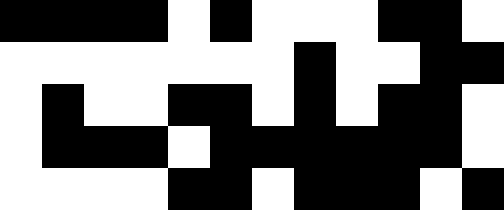[["black", "black", "black", "black", "white", "black", "white", "white", "white", "black", "black", "white"], ["white", "white", "white", "white", "white", "white", "white", "black", "white", "white", "black", "black"], ["white", "black", "white", "white", "black", "black", "white", "black", "white", "black", "black", "white"], ["white", "black", "black", "black", "white", "black", "black", "black", "black", "black", "black", "white"], ["white", "white", "white", "white", "black", "black", "white", "black", "black", "black", "white", "black"]]